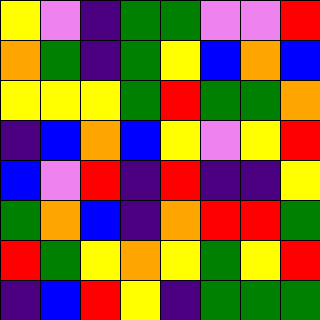[["yellow", "violet", "indigo", "green", "green", "violet", "violet", "red"], ["orange", "green", "indigo", "green", "yellow", "blue", "orange", "blue"], ["yellow", "yellow", "yellow", "green", "red", "green", "green", "orange"], ["indigo", "blue", "orange", "blue", "yellow", "violet", "yellow", "red"], ["blue", "violet", "red", "indigo", "red", "indigo", "indigo", "yellow"], ["green", "orange", "blue", "indigo", "orange", "red", "red", "green"], ["red", "green", "yellow", "orange", "yellow", "green", "yellow", "red"], ["indigo", "blue", "red", "yellow", "indigo", "green", "green", "green"]]